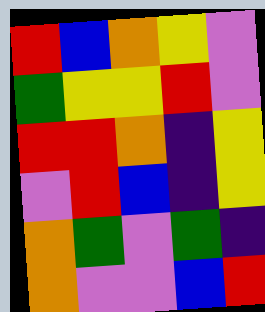[["red", "blue", "orange", "yellow", "violet"], ["green", "yellow", "yellow", "red", "violet"], ["red", "red", "orange", "indigo", "yellow"], ["violet", "red", "blue", "indigo", "yellow"], ["orange", "green", "violet", "green", "indigo"], ["orange", "violet", "violet", "blue", "red"]]